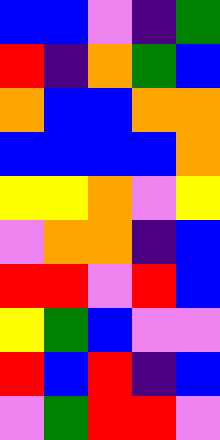[["blue", "blue", "violet", "indigo", "green"], ["red", "indigo", "orange", "green", "blue"], ["orange", "blue", "blue", "orange", "orange"], ["blue", "blue", "blue", "blue", "orange"], ["yellow", "yellow", "orange", "violet", "yellow"], ["violet", "orange", "orange", "indigo", "blue"], ["red", "red", "violet", "red", "blue"], ["yellow", "green", "blue", "violet", "violet"], ["red", "blue", "red", "indigo", "blue"], ["violet", "green", "red", "red", "violet"]]